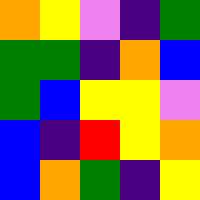[["orange", "yellow", "violet", "indigo", "green"], ["green", "green", "indigo", "orange", "blue"], ["green", "blue", "yellow", "yellow", "violet"], ["blue", "indigo", "red", "yellow", "orange"], ["blue", "orange", "green", "indigo", "yellow"]]